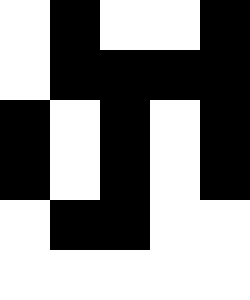[["white", "black", "white", "white", "black"], ["white", "black", "black", "black", "black"], ["black", "white", "black", "white", "black"], ["black", "white", "black", "white", "black"], ["white", "black", "black", "white", "white"], ["white", "white", "white", "white", "white"]]